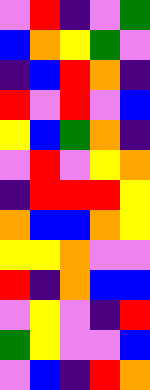[["violet", "red", "indigo", "violet", "green"], ["blue", "orange", "yellow", "green", "violet"], ["indigo", "blue", "red", "orange", "indigo"], ["red", "violet", "red", "violet", "blue"], ["yellow", "blue", "green", "orange", "indigo"], ["violet", "red", "violet", "yellow", "orange"], ["indigo", "red", "red", "red", "yellow"], ["orange", "blue", "blue", "orange", "yellow"], ["yellow", "yellow", "orange", "violet", "violet"], ["red", "indigo", "orange", "blue", "blue"], ["violet", "yellow", "violet", "indigo", "red"], ["green", "yellow", "violet", "violet", "blue"], ["violet", "blue", "indigo", "red", "orange"]]